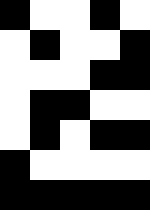[["black", "white", "white", "black", "white"], ["white", "black", "white", "white", "black"], ["white", "white", "white", "black", "black"], ["white", "black", "black", "white", "white"], ["white", "black", "white", "black", "black"], ["black", "white", "white", "white", "white"], ["black", "black", "black", "black", "black"]]